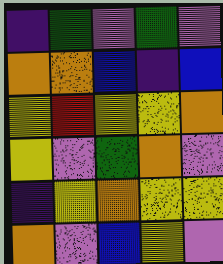[["indigo", "green", "violet", "green", "violet"], ["orange", "orange", "blue", "indigo", "blue"], ["yellow", "red", "yellow", "yellow", "orange"], ["yellow", "violet", "green", "orange", "violet"], ["indigo", "yellow", "orange", "yellow", "yellow"], ["orange", "violet", "blue", "yellow", "violet"]]